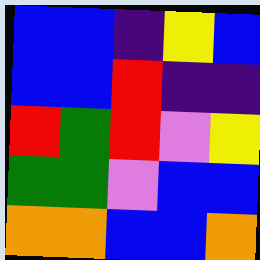[["blue", "blue", "indigo", "yellow", "blue"], ["blue", "blue", "red", "indigo", "indigo"], ["red", "green", "red", "violet", "yellow"], ["green", "green", "violet", "blue", "blue"], ["orange", "orange", "blue", "blue", "orange"]]